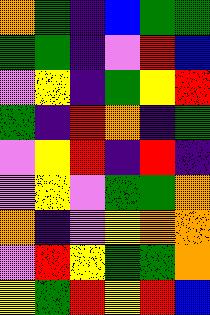[["orange", "green", "indigo", "blue", "green", "green"], ["green", "green", "indigo", "violet", "red", "blue"], ["violet", "yellow", "indigo", "green", "yellow", "red"], ["green", "indigo", "red", "orange", "indigo", "green"], ["violet", "yellow", "red", "indigo", "red", "indigo"], ["violet", "yellow", "violet", "green", "green", "orange"], ["orange", "indigo", "violet", "yellow", "orange", "orange"], ["violet", "red", "yellow", "green", "green", "orange"], ["yellow", "green", "red", "yellow", "red", "blue"]]